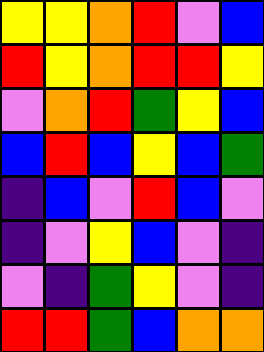[["yellow", "yellow", "orange", "red", "violet", "blue"], ["red", "yellow", "orange", "red", "red", "yellow"], ["violet", "orange", "red", "green", "yellow", "blue"], ["blue", "red", "blue", "yellow", "blue", "green"], ["indigo", "blue", "violet", "red", "blue", "violet"], ["indigo", "violet", "yellow", "blue", "violet", "indigo"], ["violet", "indigo", "green", "yellow", "violet", "indigo"], ["red", "red", "green", "blue", "orange", "orange"]]